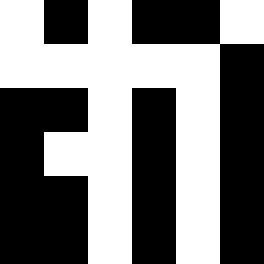[["white", "black", "white", "black", "black", "white"], ["white", "white", "white", "white", "white", "black"], ["black", "black", "white", "black", "white", "black"], ["black", "white", "white", "black", "white", "black"], ["black", "black", "white", "black", "white", "black"], ["black", "black", "white", "black", "white", "black"]]